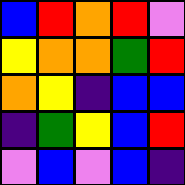[["blue", "red", "orange", "red", "violet"], ["yellow", "orange", "orange", "green", "red"], ["orange", "yellow", "indigo", "blue", "blue"], ["indigo", "green", "yellow", "blue", "red"], ["violet", "blue", "violet", "blue", "indigo"]]